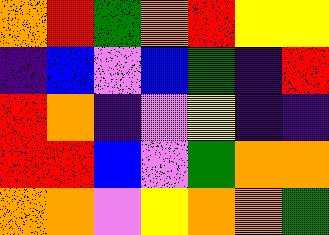[["orange", "red", "green", "orange", "red", "yellow", "yellow"], ["indigo", "blue", "violet", "blue", "green", "indigo", "red"], ["red", "orange", "indigo", "violet", "yellow", "indigo", "indigo"], ["red", "red", "blue", "violet", "green", "orange", "orange"], ["orange", "orange", "violet", "yellow", "orange", "orange", "green"]]